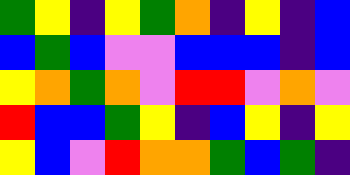[["green", "yellow", "indigo", "yellow", "green", "orange", "indigo", "yellow", "indigo", "blue"], ["blue", "green", "blue", "violet", "violet", "blue", "blue", "blue", "indigo", "blue"], ["yellow", "orange", "green", "orange", "violet", "red", "red", "violet", "orange", "violet"], ["red", "blue", "blue", "green", "yellow", "indigo", "blue", "yellow", "indigo", "yellow"], ["yellow", "blue", "violet", "red", "orange", "orange", "green", "blue", "green", "indigo"]]